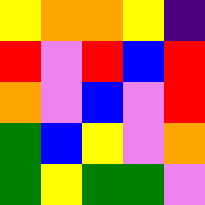[["yellow", "orange", "orange", "yellow", "indigo"], ["red", "violet", "red", "blue", "red"], ["orange", "violet", "blue", "violet", "red"], ["green", "blue", "yellow", "violet", "orange"], ["green", "yellow", "green", "green", "violet"]]